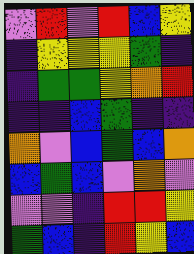[["violet", "red", "violet", "red", "blue", "yellow"], ["indigo", "yellow", "yellow", "yellow", "green", "indigo"], ["indigo", "green", "green", "yellow", "orange", "red"], ["indigo", "indigo", "blue", "green", "indigo", "indigo"], ["orange", "violet", "blue", "green", "blue", "orange"], ["blue", "green", "blue", "violet", "orange", "violet"], ["violet", "violet", "indigo", "red", "red", "yellow"], ["green", "blue", "indigo", "red", "yellow", "blue"]]